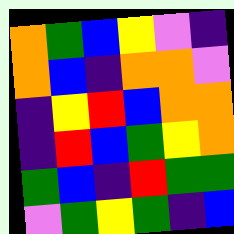[["orange", "green", "blue", "yellow", "violet", "indigo"], ["orange", "blue", "indigo", "orange", "orange", "violet"], ["indigo", "yellow", "red", "blue", "orange", "orange"], ["indigo", "red", "blue", "green", "yellow", "orange"], ["green", "blue", "indigo", "red", "green", "green"], ["violet", "green", "yellow", "green", "indigo", "blue"]]